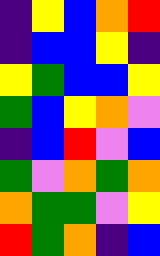[["indigo", "yellow", "blue", "orange", "red"], ["indigo", "blue", "blue", "yellow", "indigo"], ["yellow", "green", "blue", "blue", "yellow"], ["green", "blue", "yellow", "orange", "violet"], ["indigo", "blue", "red", "violet", "blue"], ["green", "violet", "orange", "green", "orange"], ["orange", "green", "green", "violet", "yellow"], ["red", "green", "orange", "indigo", "blue"]]